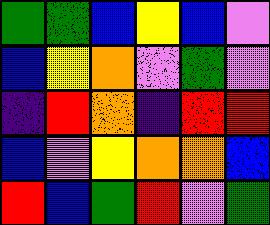[["green", "green", "blue", "yellow", "blue", "violet"], ["blue", "yellow", "orange", "violet", "green", "violet"], ["indigo", "red", "orange", "indigo", "red", "red"], ["blue", "violet", "yellow", "orange", "orange", "blue"], ["red", "blue", "green", "red", "violet", "green"]]